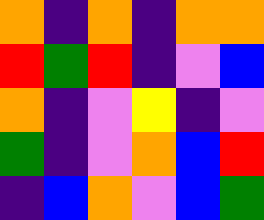[["orange", "indigo", "orange", "indigo", "orange", "orange"], ["red", "green", "red", "indigo", "violet", "blue"], ["orange", "indigo", "violet", "yellow", "indigo", "violet"], ["green", "indigo", "violet", "orange", "blue", "red"], ["indigo", "blue", "orange", "violet", "blue", "green"]]